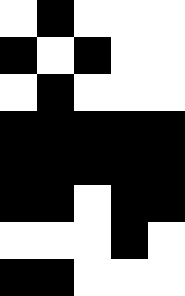[["white", "black", "white", "white", "white"], ["black", "white", "black", "white", "white"], ["white", "black", "white", "white", "white"], ["black", "black", "black", "black", "black"], ["black", "black", "black", "black", "black"], ["black", "black", "white", "black", "black"], ["white", "white", "white", "black", "white"], ["black", "black", "white", "white", "white"]]